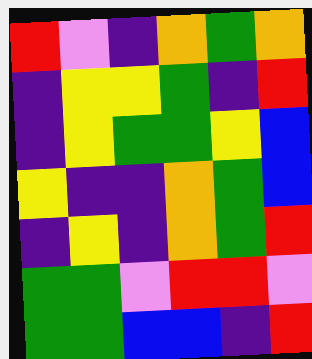[["red", "violet", "indigo", "orange", "green", "orange"], ["indigo", "yellow", "yellow", "green", "indigo", "red"], ["indigo", "yellow", "green", "green", "yellow", "blue"], ["yellow", "indigo", "indigo", "orange", "green", "blue"], ["indigo", "yellow", "indigo", "orange", "green", "red"], ["green", "green", "violet", "red", "red", "violet"], ["green", "green", "blue", "blue", "indigo", "red"]]